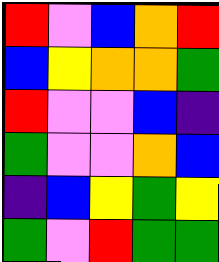[["red", "violet", "blue", "orange", "red"], ["blue", "yellow", "orange", "orange", "green"], ["red", "violet", "violet", "blue", "indigo"], ["green", "violet", "violet", "orange", "blue"], ["indigo", "blue", "yellow", "green", "yellow"], ["green", "violet", "red", "green", "green"]]